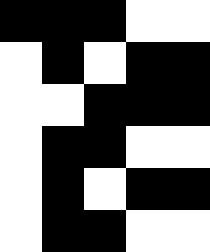[["black", "black", "black", "white", "white"], ["white", "black", "white", "black", "black"], ["white", "white", "black", "black", "black"], ["white", "black", "black", "white", "white"], ["white", "black", "white", "black", "black"], ["white", "black", "black", "white", "white"]]